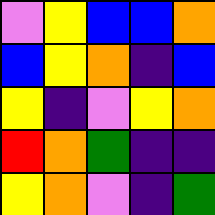[["violet", "yellow", "blue", "blue", "orange"], ["blue", "yellow", "orange", "indigo", "blue"], ["yellow", "indigo", "violet", "yellow", "orange"], ["red", "orange", "green", "indigo", "indigo"], ["yellow", "orange", "violet", "indigo", "green"]]